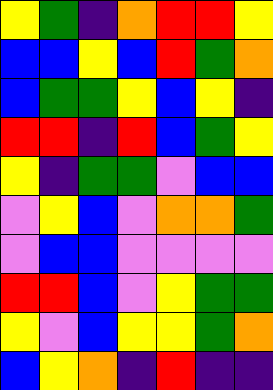[["yellow", "green", "indigo", "orange", "red", "red", "yellow"], ["blue", "blue", "yellow", "blue", "red", "green", "orange"], ["blue", "green", "green", "yellow", "blue", "yellow", "indigo"], ["red", "red", "indigo", "red", "blue", "green", "yellow"], ["yellow", "indigo", "green", "green", "violet", "blue", "blue"], ["violet", "yellow", "blue", "violet", "orange", "orange", "green"], ["violet", "blue", "blue", "violet", "violet", "violet", "violet"], ["red", "red", "blue", "violet", "yellow", "green", "green"], ["yellow", "violet", "blue", "yellow", "yellow", "green", "orange"], ["blue", "yellow", "orange", "indigo", "red", "indigo", "indigo"]]